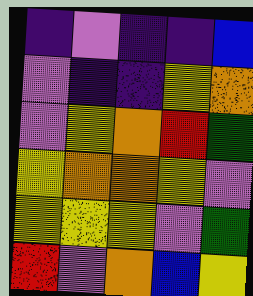[["indigo", "violet", "indigo", "indigo", "blue"], ["violet", "indigo", "indigo", "yellow", "orange"], ["violet", "yellow", "orange", "red", "green"], ["yellow", "orange", "orange", "yellow", "violet"], ["yellow", "yellow", "yellow", "violet", "green"], ["red", "violet", "orange", "blue", "yellow"]]